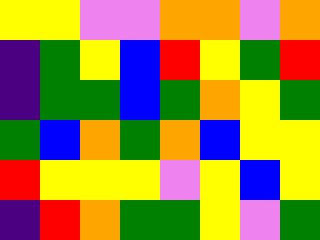[["yellow", "yellow", "violet", "violet", "orange", "orange", "violet", "orange"], ["indigo", "green", "yellow", "blue", "red", "yellow", "green", "red"], ["indigo", "green", "green", "blue", "green", "orange", "yellow", "green"], ["green", "blue", "orange", "green", "orange", "blue", "yellow", "yellow"], ["red", "yellow", "yellow", "yellow", "violet", "yellow", "blue", "yellow"], ["indigo", "red", "orange", "green", "green", "yellow", "violet", "green"]]